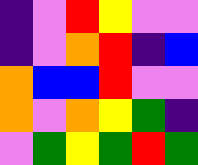[["indigo", "violet", "red", "yellow", "violet", "violet"], ["indigo", "violet", "orange", "red", "indigo", "blue"], ["orange", "blue", "blue", "red", "violet", "violet"], ["orange", "violet", "orange", "yellow", "green", "indigo"], ["violet", "green", "yellow", "green", "red", "green"]]